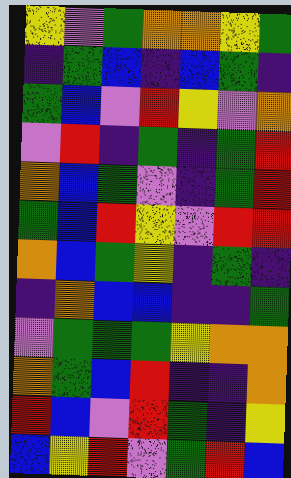[["yellow", "violet", "green", "orange", "orange", "yellow", "green"], ["indigo", "green", "blue", "indigo", "blue", "green", "indigo"], ["green", "blue", "violet", "red", "yellow", "violet", "orange"], ["violet", "red", "indigo", "green", "indigo", "green", "red"], ["orange", "blue", "green", "violet", "indigo", "green", "red"], ["green", "blue", "red", "yellow", "violet", "red", "red"], ["orange", "blue", "green", "yellow", "indigo", "green", "indigo"], ["indigo", "orange", "blue", "blue", "indigo", "indigo", "green"], ["violet", "green", "green", "green", "yellow", "orange", "orange"], ["orange", "green", "blue", "red", "indigo", "indigo", "orange"], ["red", "blue", "violet", "red", "green", "indigo", "yellow"], ["blue", "yellow", "red", "violet", "green", "red", "blue"]]